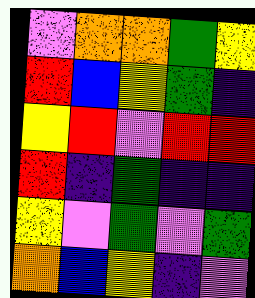[["violet", "orange", "orange", "green", "yellow"], ["red", "blue", "yellow", "green", "indigo"], ["yellow", "red", "violet", "red", "red"], ["red", "indigo", "green", "indigo", "indigo"], ["yellow", "violet", "green", "violet", "green"], ["orange", "blue", "yellow", "indigo", "violet"]]